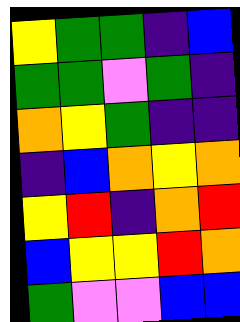[["yellow", "green", "green", "indigo", "blue"], ["green", "green", "violet", "green", "indigo"], ["orange", "yellow", "green", "indigo", "indigo"], ["indigo", "blue", "orange", "yellow", "orange"], ["yellow", "red", "indigo", "orange", "red"], ["blue", "yellow", "yellow", "red", "orange"], ["green", "violet", "violet", "blue", "blue"]]